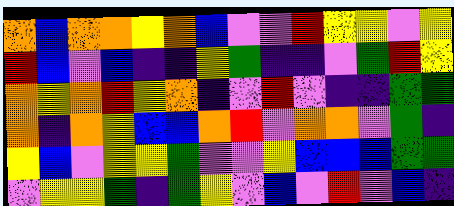[["orange", "blue", "orange", "orange", "yellow", "orange", "blue", "violet", "violet", "red", "yellow", "yellow", "violet", "yellow"], ["red", "blue", "violet", "blue", "indigo", "indigo", "yellow", "green", "indigo", "indigo", "violet", "green", "red", "yellow"], ["orange", "yellow", "orange", "red", "yellow", "orange", "indigo", "violet", "red", "violet", "indigo", "indigo", "green", "green"], ["orange", "indigo", "orange", "yellow", "blue", "blue", "orange", "red", "violet", "orange", "orange", "violet", "green", "indigo"], ["yellow", "blue", "violet", "yellow", "yellow", "green", "violet", "violet", "yellow", "blue", "blue", "blue", "green", "green"], ["violet", "yellow", "yellow", "green", "indigo", "green", "yellow", "violet", "blue", "violet", "red", "violet", "blue", "indigo"]]